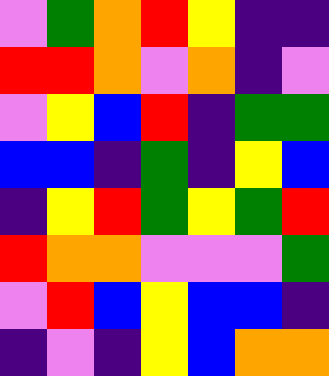[["violet", "green", "orange", "red", "yellow", "indigo", "indigo"], ["red", "red", "orange", "violet", "orange", "indigo", "violet"], ["violet", "yellow", "blue", "red", "indigo", "green", "green"], ["blue", "blue", "indigo", "green", "indigo", "yellow", "blue"], ["indigo", "yellow", "red", "green", "yellow", "green", "red"], ["red", "orange", "orange", "violet", "violet", "violet", "green"], ["violet", "red", "blue", "yellow", "blue", "blue", "indigo"], ["indigo", "violet", "indigo", "yellow", "blue", "orange", "orange"]]